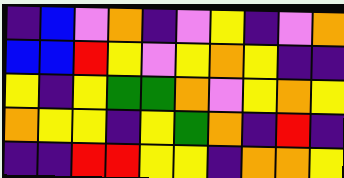[["indigo", "blue", "violet", "orange", "indigo", "violet", "yellow", "indigo", "violet", "orange"], ["blue", "blue", "red", "yellow", "violet", "yellow", "orange", "yellow", "indigo", "indigo"], ["yellow", "indigo", "yellow", "green", "green", "orange", "violet", "yellow", "orange", "yellow"], ["orange", "yellow", "yellow", "indigo", "yellow", "green", "orange", "indigo", "red", "indigo"], ["indigo", "indigo", "red", "red", "yellow", "yellow", "indigo", "orange", "orange", "yellow"]]